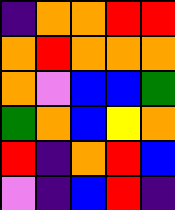[["indigo", "orange", "orange", "red", "red"], ["orange", "red", "orange", "orange", "orange"], ["orange", "violet", "blue", "blue", "green"], ["green", "orange", "blue", "yellow", "orange"], ["red", "indigo", "orange", "red", "blue"], ["violet", "indigo", "blue", "red", "indigo"]]